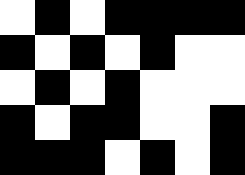[["white", "black", "white", "black", "black", "black", "black"], ["black", "white", "black", "white", "black", "white", "white"], ["white", "black", "white", "black", "white", "white", "white"], ["black", "white", "black", "black", "white", "white", "black"], ["black", "black", "black", "white", "black", "white", "black"]]